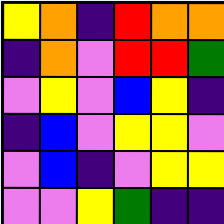[["yellow", "orange", "indigo", "red", "orange", "orange"], ["indigo", "orange", "violet", "red", "red", "green"], ["violet", "yellow", "violet", "blue", "yellow", "indigo"], ["indigo", "blue", "violet", "yellow", "yellow", "violet"], ["violet", "blue", "indigo", "violet", "yellow", "yellow"], ["violet", "violet", "yellow", "green", "indigo", "indigo"]]